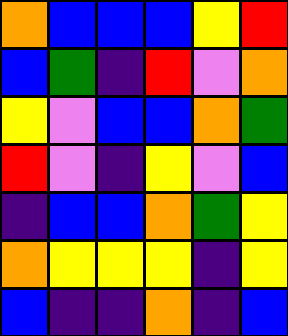[["orange", "blue", "blue", "blue", "yellow", "red"], ["blue", "green", "indigo", "red", "violet", "orange"], ["yellow", "violet", "blue", "blue", "orange", "green"], ["red", "violet", "indigo", "yellow", "violet", "blue"], ["indigo", "blue", "blue", "orange", "green", "yellow"], ["orange", "yellow", "yellow", "yellow", "indigo", "yellow"], ["blue", "indigo", "indigo", "orange", "indigo", "blue"]]